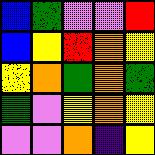[["blue", "green", "violet", "violet", "red"], ["blue", "yellow", "red", "orange", "yellow"], ["yellow", "orange", "green", "orange", "green"], ["green", "violet", "yellow", "orange", "yellow"], ["violet", "violet", "orange", "indigo", "yellow"]]